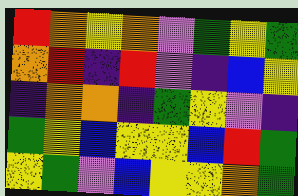[["red", "orange", "yellow", "orange", "violet", "green", "yellow", "green"], ["orange", "red", "indigo", "red", "violet", "indigo", "blue", "yellow"], ["indigo", "orange", "orange", "indigo", "green", "yellow", "violet", "indigo"], ["green", "yellow", "blue", "yellow", "yellow", "blue", "red", "green"], ["yellow", "green", "violet", "blue", "yellow", "yellow", "orange", "green"]]